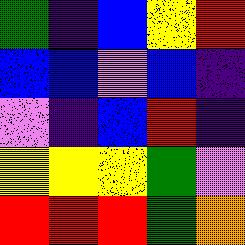[["green", "indigo", "blue", "yellow", "red"], ["blue", "blue", "violet", "blue", "indigo"], ["violet", "indigo", "blue", "red", "indigo"], ["yellow", "yellow", "yellow", "green", "violet"], ["red", "red", "red", "green", "orange"]]